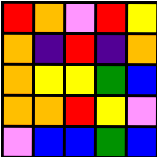[["red", "orange", "violet", "red", "yellow"], ["orange", "indigo", "red", "indigo", "orange"], ["orange", "yellow", "yellow", "green", "blue"], ["orange", "orange", "red", "yellow", "violet"], ["violet", "blue", "blue", "green", "blue"]]